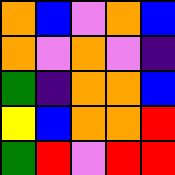[["orange", "blue", "violet", "orange", "blue"], ["orange", "violet", "orange", "violet", "indigo"], ["green", "indigo", "orange", "orange", "blue"], ["yellow", "blue", "orange", "orange", "red"], ["green", "red", "violet", "red", "red"]]